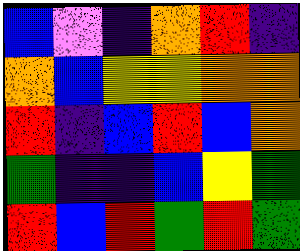[["blue", "violet", "indigo", "orange", "red", "indigo"], ["orange", "blue", "yellow", "yellow", "orange", "orange"], ["red", "indigo", "blue", "red", "blue", "orange"], ["green", "indigo", "indigo", "blue", "yellow", "green"], ["red", "blue", "red", "green", "red", "green"]]